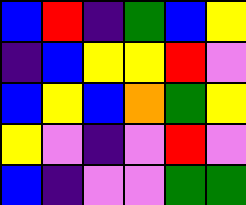[["blue", "red", "indigo", "green", "blue", "yellow"], ["indigo", "blue", "yellow", "yellow", "red", "violet"], ["blue", "yellow", "blue", "orange", "green", "yellow"], ["yellow", "violet", "indigo", "violet", "red", "violet"], ["blue", "indigo", "violet", "violet", "green", "green"]]